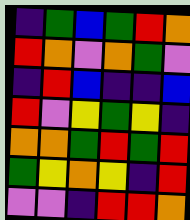[["indigo", "green", "blue", "green", "red", "orange"], ["red", "orange", "violet", "orange", "green", "violet"], ["indigo", "red", "blue", "indigo", "indigo", "blue"], ["red", "violet", "yellow", "green", "yellow", "indigo"], ["orange", "orange", "green", "red", "green", "red"], ["green", "yellow", "orange", "yellow", "indigo", "red"], ["violet", "violet", "indigo", "red", "red", "orange"]]